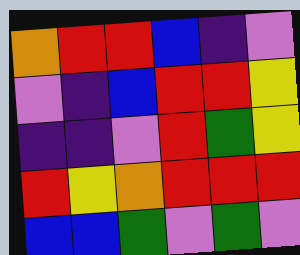[["orange", "red", "red", "blue", "indigo", "violet"], ["violet", "indigo", "blue", "red", "red", "yellow"], ["indigo", "indigo", "violet", "red", "green", "yellow"], ["red", "yellow", "orange", "red", "red", "red"], ["blue", "blue", "green", "violet", "green", "violet"]]